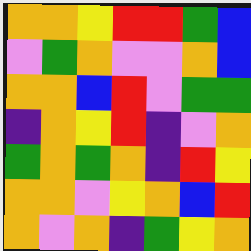[["orange", "orange", "yellow", "red", "red", "green", "blue"], ["violet", "green", "orange", "violet", "violet", "orange", "blue"], ["orange", "orange", "blue", "red", "violet", "green", "green"], ["indigo", "orange", "yellow", "red", "indigo", "violet", "orange"], ["green", "orange", "green", "orange", "indigo", "red", "yellow"], ["orange", "orange", "violet", "yellow", "orange", "blue", "red"], ["orange", "violet", "orange", "indigo", "green", "yellow", "orange"]]